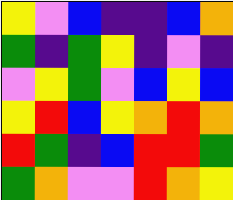[["yellow", "violet", "blue", "indigo", "indigo", "blue", "orange"], ["green", "indigo", "green", "yellow", "indigo", "violet", "indigo"], ["violet", "yellow", "green", "violet", "blue", "yellow", "blue"], ["yellow", "red", "blue", "yellow", "orange", "red", "orange"], ["red", "green", "indigo", "blue", "red", "red", "green"], ["green", "orange", "violet", "violet", "red", "orange", "yellow"]]